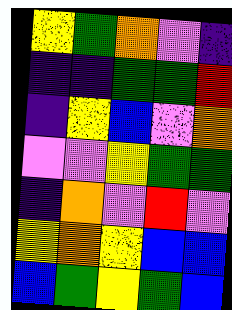[["yellow", "green", "orange", "violet", "indigo"], ["indigo", "indigo", "green", "green", "red"], ["indigo", "yellow", "blue", "violet", "orange"], ["violet", "violet", "yellow", "green", "green"], ["indigo", "orange", "violet", "red", "violet"], ["yellow", "orange", "yellow", "blue", "blue"], ["blue", "green", "yellow", "green", "blue"]]